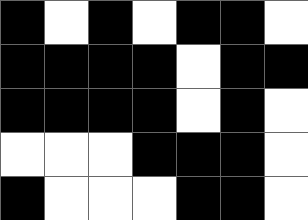[["black", "white", "black", "white", "black", "black", "white"], ["black", "black", "black", "black", "white", "black", "black"], ["black", "black", "black", "black", "white", "black", "white"], ["white", "white", "white", "black", "black", "black", "white"], ["black", "white", "white", "white", "black", "black", "white"]]